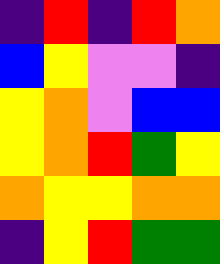[["indigo", "red", "indigo", "red", "orange"], ["blue", "yellow", "violet", "violet", "indigo"], ["yellow", "orange", "violet", "blue", "blue"], ["yellow", "orange", "red", "green", "yellow"], ["orange", "yellow", "yellow", "orange", "orange"], ["indigo", "yellow", "red", "green", "green"]]